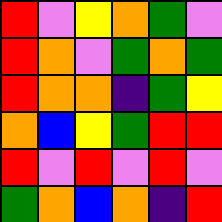[["red", "violet", "yellow", "orange", "green", "violet"], ["red", "orange", "violet", "green", "orange", "green"], ["red", "orange", "orange", "indigo", "green", "yellow"], ["orange", "blue", "yellow", "green", "red", "red"], ["red", "violet", "red", "violet", "red", "violet"], ["green", "orange", "blue", "orange", "indigo", "red"]]